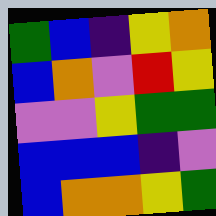[["green", "blue", "indigo", "yellow", "orange"], ["blue", "orange", "violet", "red", "yellow"], ["violet", "violet", "yellow", "green", "green"], ["blue", "blue", "blue", "indigo", "violet"], ["blue", "orange", "orange", "yellow", "green"]]